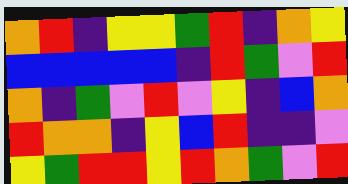[["orange", "red", "indigo", "yellow", "yellow", "green", "red", "indigo", "orange", "yellow"], ["blue", "blue", "blue", "blue", "blue", "indigo", "red", "green", "violet", "red"], ["orange", "indigo", "green", "violet", "red", "violet", "yellow", "indigo", "blue", "orange"], ["red", "orange", "orange", "indigo", "yellow", "blue", "red", "indigo", "indigo", "violet"], ["yellow", "green", "red", "red", "yellow", "red", "orange", "green", "violet", "red"]]